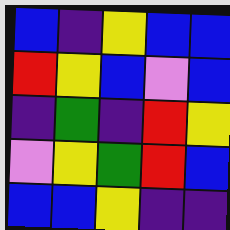[["blue", "indigo", "yellow", "blue", "blue"], ["red", "yellow", "blue", "violet", "blue"], ["indigo", "green", "indigo", "red", "yellow"], ["violet", "yellow", "green", "red", "blue"], ["blue", "blue", "yellow", "indigo", "indigo"]]